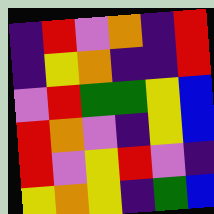[["indigo", "red", "violet", "orange", "indigo", "red"], ["indigo", "yellow", "orange", "indigo", "indigo", "red"], ["violet", "red", "green", "green", "yellow", "blue"], ["red", "orange", "violet", "indigo", "yellow", "blue"], ["red", "violet", "yellow", "red", "violet", "indigo"], ["yellow", "orange", "yellow", "indigo", "green", "blue"]]